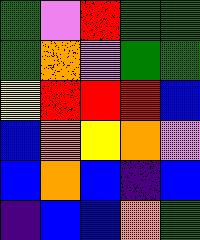[["green", "violet", "red", "green", "green"], ["green", "orange", "violet", "green", "green"], ["yellow", "red", "red", "red", "blue"], ["blue", "orange", "yellow", "orange", "violet"], ["blue", "orange", "blue", "indigo", "blue"], ["indigo", "blue", "blue", "orange", "green"]]